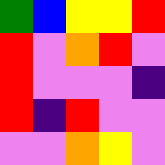[["green", "blue", "yellow", "yellow", "red"], ["red", "violet", "orange", "red", "violet"], ["red", "violet", "violet", "violet", "indigo"], ["red", "indigo", "red", "violet", "violet"], ["violet", "violet", "orange", "yellow", "violet"]]